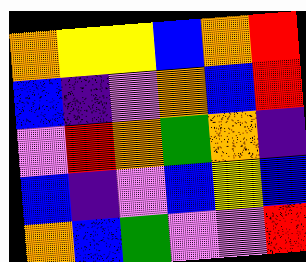[["orange", "yellow", "yellow", "blue", "orange", "red"], ["blue", "indigo", "violet", "orange", "blue", "red"], ["violet", "red", "orange", "green", "orange", "indigo"], ["blue", "indigo", "violet", "blue", "yellow", "blue"], ["orange", "blue", "green", "violet", "violet", "red"]]